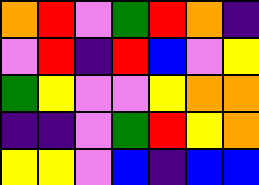[["orange", "red", "violet", "green", "red", "orange", "indigo"], ["violet", "red", "indigo", "red", "blue", "violet", "yellow"], ["green", "yellow", "violet", "violet", "yellow", "orange", "orange"], ["indigo", "indigo", "violet", "green", "red", "yellow", "orange"], ["yellow", "yellow", "violet", "blue", "indigo", "blue", "blue"]]